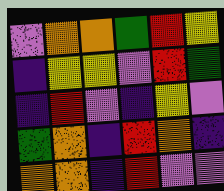[["violet", "orange", "orange", "green", "red", "yellow"], ["indigo", "yellow", "yellow", "violet", "red", "green"], ["indigo", "red", "violet", "indigo", "yellow", "violet"], ["green", "orange", "indigo", "red", "orange", "indigo"], ["orange", "orange", "indigo", "red", "violet", "violet"]]